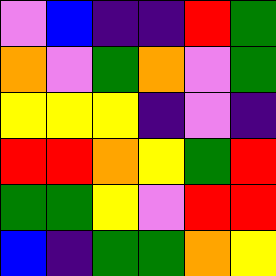[["violet", "blue", "indigo", "indigo", "red", "green"], ["orange", "violet", "green", "orange", "violet", "green"], ["yellow", "yellow", "yellow", "indigo", "violet", "indigo"], ["red", "red", "orange", "yellow", "green", "red"], ["green", "green", "yellow", "violet", "red", "red"], ["blue", "indigo", "green", "green", "orange", "yellow"]]